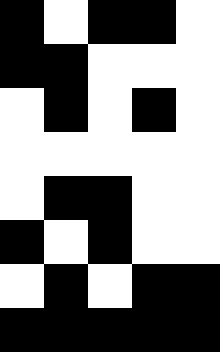[["black", "white", "black", "black", "white"], ["black", "black", "white", "white", "white"], ["white", "black", "white", "black", "white"], ["white", "white", "white", "white", "white"], ["white", "black", "black", "white", "white"], ["black", "white", "black", "white", "white"], ["white", "black", "white", "black", "black"], ["black", "black", "black", "black", "black"]]